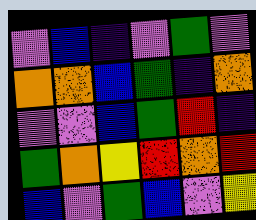[["violet", "blue", "indigo", "violet", "green", "violet"], ["orange", "orange", "blue", "green", "indigo", "orange"], ["violet", "violet", "blue", "green", "red", "indigo"], ["green", "orange", "yellow", "red", "orange", "red"], ["blue", "violet", "green", "blue", "violet", "yellow"]]